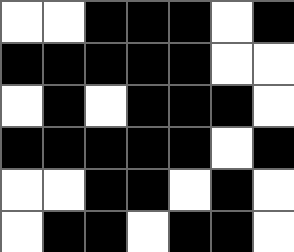[["white", "white", "black", "black", "black", "white", "black"], ["black", "black", "black", "black", "black", "white", "white"], ["white", "black", "white", "black", "black", "black", "white"], ["black", "black", "black", "black", "black", "white", "black"], ["white", "white", "black", "black", "white", "black", "white"], ["white", "black", "black", "white", "black", "black", "white"]]